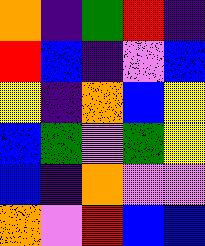[["orange", "indigo", "green", "red", "indigo"], ["red", "blue", "indigo", "violet", "blue"], ["yellow", "indigo", "orange", "blue", "yellow"], ["blue", "green", "violet", "green", "yellow"], ["blue", "indigo", "orange", "violet", "violet"], ["orange", "violet", "red", "blue", "blue"]]